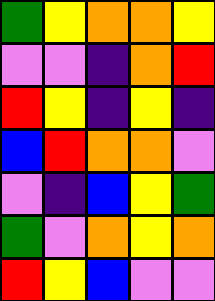[["green", "yellow", "orange", "orange", "yellow"], ["violet", "violet", "indigo", "orange", "red"], ["red", "yellow", "indigo", "yellow", "indigo"], ["blue", "red", "orange", "orange", "violet"], ["violet", "indigo", "blue", "yellow", "green"], ["green", "violet", "orange", "yellow", "orange"], ["red", "yellow", "blue", "violet", "violet"]]